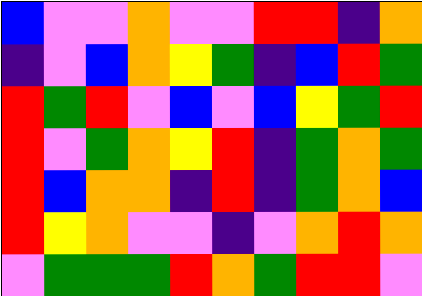[["blue", "violet", "violet", "orange", "violet", "violet", "red", "red", "indigo", "orange"], ["indigo", "violet", "blue", "orange", "yellow", "green", "indigo", "blue", "red", "green"], ["red", "green", "red", "violet", "blue", "violet", "blue", "yellow", "green", "red"], ["red", "violet", "green", "orange", "yellow", "red", "indigo", "green", "orange", "green"], ["red", "blue", "orange", "orange", "indigo", "red", "indigo", "green", "orange", "blue"], ["red", "yellow", "orange", "violet", "violet", "indigo", "violet", "orange", "red", "orange"], ["violet", "green", "green", "green", "red", "orange", "green", "red", "red", "violet"]]